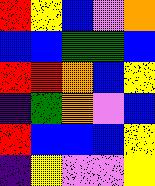[["red", "yellow", "blue", "violet", "orange"], ["blue", "blue", "green", "green", "blue"], ["red", "red", "orange", "blue", "yellow"], ["indigo", "green", "orange", "violet", "blue"], ["red", "blue", "blue", "blue", "yellow"], ["indigo", "yellow", "violet", "violet", "yellow"]]